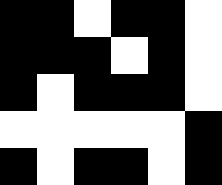[["black", "black", "white", "black", "black", "white"], ["black", "black", "black", "white", "black", "white"], ["black", "white", "black", "black", "black", "white"], ["white", "white", "white", "white", "white", "black"], ["black", "white", "black", "black", "white", "black"]]